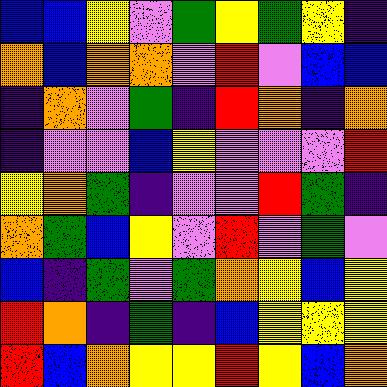[["blue", "blue", "yellow", "violet", "green", "yellow", "green", "yellow", "indigo"], ["orange", "blue", "orange", "orange", "violet", "red", "violet", "blue", "blue"], ["indigo", "orange", "violet", "green", "indigo", "red", "orange", "indigo", "orange"], ["indigo", "violet", "violet", "blue", "yellow", "violet", "violet", "violet", "red"], ["yellow", "orange", "green", "indigo", "violet", "violet", "red", "green", "indigo"], ["orange", "green", "blue", "yellow", "violet", "red", "violet", "green", "violet"], ["blue", "indigo", "green", "violet", "green", "orange", "yellow", "blue", "yellow"], ["red", "orange", "indigo", "green", "indigo", "blue", "yellow", "yellow", "yellow"], ["red", "blue", "orange", "yellow", "yellow", "red", "yellow", "blue", "orange"]]